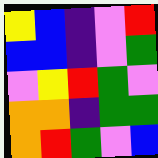[["yellow", "blue", "indigo", "violet", "red"], ["blue", "blue", "indigo", "violet", "green"], ["violet", "yellow", "red", "green", "violet"], ["orange", "orange", "indigo", "green", "green"], ["orange", "red", "green", "violet", "blue"]]